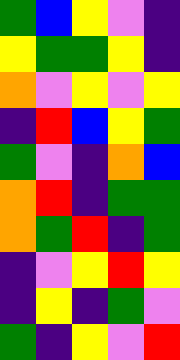[["green", "blue", "yellow", "violet", "indigo"], ["yellow", "green", "green", "yellow", "indigo"], ["orange", "violet", "yellow", "violet", "yellow"], ["indigo", "red", "blue", "yellow", "green"], ["green", "violet", "indigo", "orange", "blue"], ["orange", "red", "indigo", "green", "green"], ["orange", "green", "red", "indigo", "green"], ["indigo", "violet", "yellow", "red", "yellow"], ["indigo", "yellow", "indigo", "green", "violet"], ["green", "indigo", "yellow", "violet", "red"]]